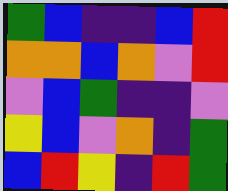[["green", "blue", "indigo", "indigo", "blue", "red"], ["orange", "orange", "blue", "orange", "violet", "red"], ["violet", "blue", "green", "indigo", "indigo", "violet"], ["yellow", "blue", "violet", "orange", "indigo", "green"], ["blue", "red", "yellow", "indigo", "red", "green"]]